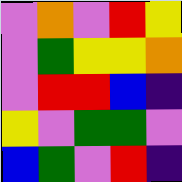[["violet", "orange", "violet", "red", "yellow"], ["violet", "green", "yellow", "yellow", "orange"], ["violet", "red", "red", "blue", "indigo"], ["yellow", "violet", "green", "green", "violet"], ["blue", "green", "violet", "red", "indigo"]]